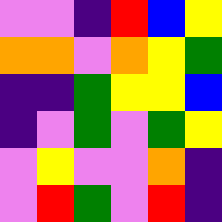[["violet", "violet", "indigo", "red", "blue", "yellow"], ["orange", "orange", "violet", "orange", "yellow", "green"], ["indigo", "indigo", "green", "yellow", "yellow", "blue"], ["indigo", "violet", "green", "violet", "green", "yellow"], ["violet", "yellow", "violet", "violet", "orange", "indigo"], ["violet", "red", "green", "violet", "red", "indigo"]]